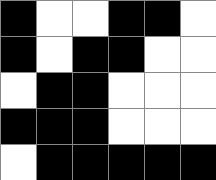[["black", "white", "white", "black", "black", "white"], ["black", "white", "black", "black", "white", "white"], ["white", "black", "black", "white", "white", "white"], ["black", "black", "black", "white", "white", "white"], ["white", "black", "black", "black", "black", "black"]]